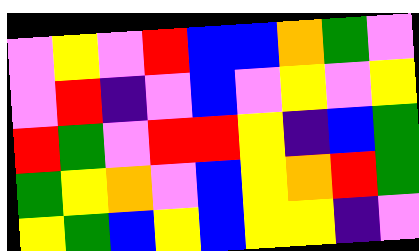[["violet", "yellow", "violet", "red", "blue", "blue", "orange", "green", "violet"], ["violet", "red", "indigo", "violet", "blue", "violet", "yellow", "violet", "yellow"], ["red", "green", "violet", "red", "red", "yellow", "indigo", "blue", "green"], ["green", "yellow", "orange", "violet", "blue", "yellow", "orange", "red", "green"], ["yellow", "green", "blue", "yellow", "blue", "yellow", "yellow", "indigo", "violet"]]